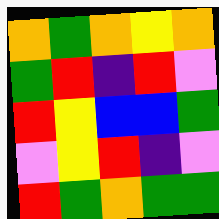[["orange", "green", "orange", "yellow", "orange"], ["green", "red", "indigo", "red", "violet"], ["red", "yellow", "blue", "blue", "green"], ["violet", "yellow", "red", "indigo", "violet"], ["red", "green", "orange", "green", "green"]]